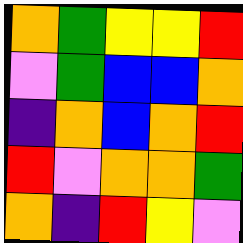[["orange", "green", "yellow", "yellow", "red"], ["violet", "green", "blue", "blue", "orange"], ["indigo", "orange", "blue", "orange", "red"], ["red", "violet", "orange", "orange", "green"], ["orange", "indigo", "red", "yellow", "violet"]]